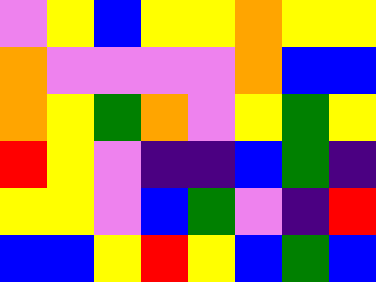[["violet", "yellow", "blue", "yellow", "yellow", "orange", "yellow", "yellow"], ["orange", "violet", "violet", "violet", "violet", "orange", "blue", "blue"], ["orange", "yellow", "green", "orange", "violet", "yellow", "green", "yellow"], ["red", "yellow", "violet", "indigo", "indigo", "blue", "green", "indigo"], ["yellow", "yellow", "violet", "blue", "green", "violet", "indigo", "red"], ["blue", "blue", "yellow", "red", "yellow", "blue", "green", "blue"]]